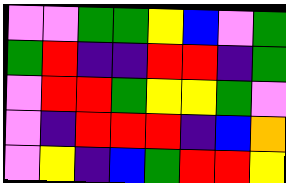[["violet", "violet", "green", "green", "yellow", "blue", "violet", "green"], ["green", "red", "indigo", "indigo", "red", "red", "indigo", "green"], ["violet", "red", "red", "green", "yellow", "yellow", "green", "violet"], ["violet", "indigo", "red", "red", "red", "indigo", "blue", "orange"], ["violet", "yellow", "indigo", "blue", "green", "red", "red", "yellow"]]